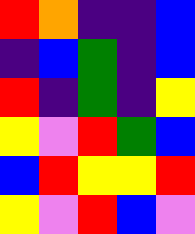[["red", "orange", "indigo", "indigo", "blue"], ["indigo", "blue", "green", "indigo", "blue"], ["red", "indigo", "green", "indigo", "yellow"], ["yellow", "violet", "red", "green", "blue"], ["blue", "red", "yellow", "yellow", "red"], ["yellow", "violet", "red", "blue", "violet"]]